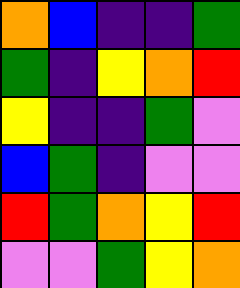[["orange", "blue", "indigo", "indigo", "green"], ["green", "indigo", "yellow", "orange", "red"], ["yellow", "indigo", "indigo", "green", "violet"], ["blue", "green", "indigo", "violet", "violet"], ["red", "green", "orange", "yellow", "red"], ["violet", "violet", "green", "yellow", "orange"]]